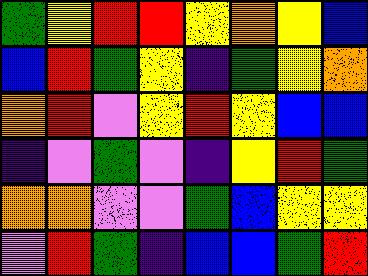[["green", "yellow", "red", "red", "yellow", "orange", "yellow", "blue"], ["blue", "red", "green", "yellow", "indigo", "green", "yellow", "orange"], ["orange", "red", "violet", "yellow", "red", "yellow", "blue", "blue"], ["indigo", "violet", "green", "violet", "indigo", "yellow", "red", "green"], ["orange", "orange", "violet", "violet", "green", "blue", "yellow", "yellow"], ["violet", "red", "green", "indigo", "blue", "blue", "green", "red"]]